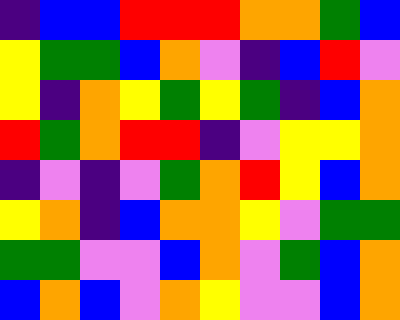[["indigo", "blue", "blue", "red", "red", "red", "orange", "orange", "green", "blue"], ["yellow", "green", "green", "blue", "orange", "violet", "indigo", "blue", "red", "violet"], ["yellow", "indigo", "orange", "yellow", "green", "yellow", "green", "indigo", "blue", "orange"], ["red", "green", "orange", "red", "red", "indigo", "violet", "yellow", "yellow", "orange"], ["indigo", "violet", "indigo", "violet", "green", "orange", "red", "yellow", "blue", "orange"], ["yellow", "orange", "indigo", "blue", "orange", "orange", "yellow", "violet", "green", "green"], ["green", "green", "violet", "violet", "blue", "orange", "violet", "green", "blue", "orange"], ["blue", "orange", "blue", "violet", "orange", "yellow", "violet", "violet", "blue", "orange"]]